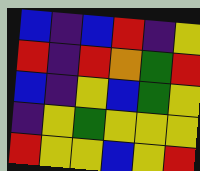[["blue", "indigo", "blue", "red", "indigo", "yellow"], ["red", "indigo", "red", "orange", "green", "red"], ["blue", "indigo", "yellow", "blue", "green", "yellow"], ["indigo", "yellow", "green", "yellow", "yellow", "yellow"], ["red", "yellow", "yellow", "blue", "yellow", "red"]]